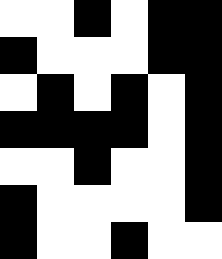[["white", "white", "black", "white", "black", "black"], ["black", "white", "white", "white", "black", "black"], ["white", "black", "white", "black", "white", "black"], ["black", "black", "black", "black", "white", "black"], ["white", "white", "black", "white", "white", "black"], ["black", "white", "white", "white", "white", "black"], ["black", "white", "white", "black", "white", "white"]]